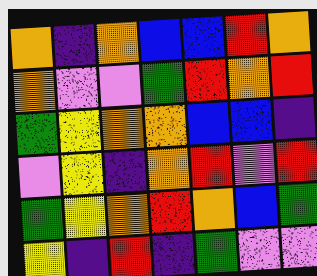[["orange", "indigo", "orange", "blue", "blue", "red", "orange"], ["orange", "violet", "violet", "green", "red", "orange", "red"], ["green", "yellow", "orange", "orange", "blue", "blue", "indigo"], ["violet", "yellow", "indigo", "orange", "red", "violet", "red"], ["green", "yellow", "orange", "red", "orange", "blue", "green"], ["yellow", "indigo", "red", "indigo", "green", "violet", "violet"]]